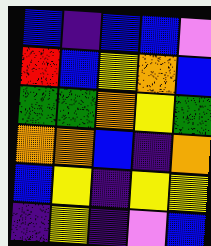[["blue", "indigo", "blue", "blue", "violet"], ["red", "blue", "yellow", "orange", "blue"], ["green", "green", "orange", "yellow", "green"], ["orange", "orange", "blue", "indigo", "orange"], ["blue", "yellow", "indigo", "yellow", "yellow"], ["indigo", "yellow", "indigo", "violet", "blue"]]